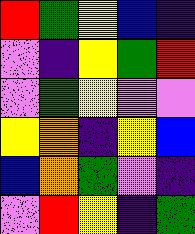[["red", "green", "yellow", "blue", "indigo"], ["violet", "indigo", "yellow", "green", "red"], ["violet", "green", "yellow", "violet", "violet"], ["yellow", "orange", "indigo", "yellow", "blue"], ["blue", "orange", "green", "violet", "indigo"], ["violet", "red", "yellow", "indigo", "green"]]